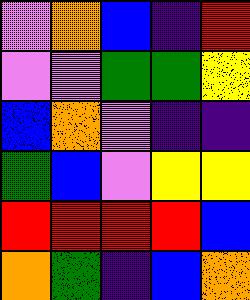[["violet", "orange", "blue", "indigo", "red"], ["violet", "violet", "green", "green", "yellow"], ["blue", "orange", "violet", "indigo", "indigo"], ["green", "blue", "violet", "yellow", "yellow"], ["red", "red", "red", "red", "blue"], ["orange", "green", "indigo", "blue", "orange"]]